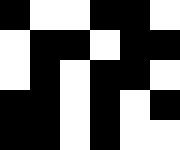[["black", "white", "white", "black", "black", "white"], ["white", "black", "black", "white", "black", "black"], ["white", "black", "white", "black", "black", "white"], ["black", "black", "white", "black", "white", "black"], ["black", "black", "white", "black", "white", "white"]]